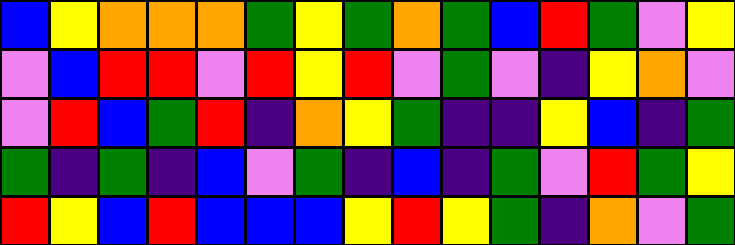[["blue", "yellow", "orange", "orange", "orange", "green", "yellow", "green", "orange", "green", "blue", "red", "green", "violet", "yellow"], ["violet", "blue", "red", "red", "violet", "red", "yellow", "red", "violet", "green", "violet", "indigo", "yellow", "orange", "violet"], ["violet", "red", "blue", "green", "red", "indigo", "orange", "yellow", "green", "indigo", "indigo", "yellow", "blue", "indigo", "green"], ["green", "indigo", "green", "indigo", "blue", "violet", "green", "indigo", "blue", "indigo", "green", "violet", "red", "green", "yellow"], ["red", "yellow", "blue", "red", "blue", "blue", "blue", "yellow", "red", "yellow", "green", "indigo", "orange", "violet", "green"]]